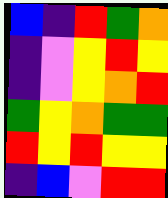[["blue", "indigo", "red", "green", "orange"], ["indigo", "violet", "yellow", "red", "yellow"], ["indigo", "violet", "yellow", "orange", "red"], ["green", "yellow", "orange", "green", "green"], ["red", "yellow", "red", "yellow", "yellow"], ["indigo", "blue", "violet", "red", "red"]]